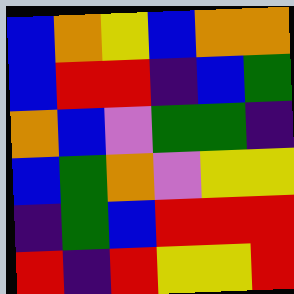[["blue", "orange", "yellow", "blue", "orange", "orange"], ["blue", "red", "red", "indigo", "blue", "green"], ["orange", "blue", "violet", "green", "green", "indigo"], ["blue", "green", "orange", "violet", "yellow", "yellow"], ["indigo", "green", "blue", "red", "red", "red"], ["red", "indigo", "red", "yellow", "yellow", "red"]]